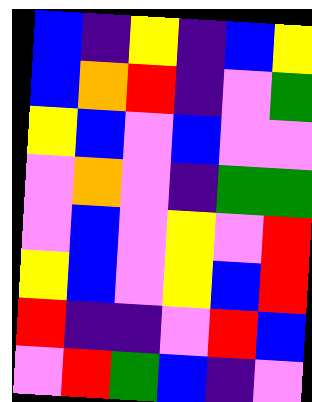[["blue", "indigo", "yellow", "indigo", "blue", "yellow"], ["blue", "orange", "red", "indigo", "violet", "green"], ["yellow", "blue", "violet", "blue", "violet", "violet"], ["violet", "orange", "violet", "indigo", "green", "green"], ["violet", "blue", "violet", "yellow", "violet", "red"], ["yellow", "blue", "violet", "yellow", "blue", "red"], ["red", "indigo", "indigo", "violet", "red", "blue"], ["violet", "red", "green", "blue", "indigo", "violet"]]